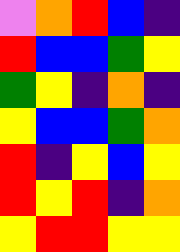[["violet", "orange", "red", "blue", "indigo"], ["red", "blue", "blue", "green", "yellow"], ["green", "yellow", "indigo", "orange", "indigo"], ["yellow", "blue", "blue", "green", "orange"], ["red", "indigo", "yellow", "blue", "yellow"], ["red", "yellow", "red", "indigo", "orange"], ["yellow", "red", "red", "yellow", "yellow"]]